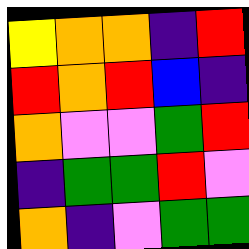[["yellow", "orange", "orange", "indigo", "red"], ["red", "orange", "red", "blue", "indigo"], ["orange", "violet", "violet", "green", "red"], ["indigo", "green", "green", "red", "violet"], ["orange", "indigo", "violet", "green", "green"]]